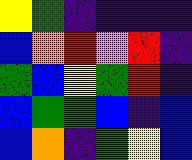[["yellow", "green", "indigo", "indigo", "indigo", "indigo"], ["blue", "orange", "red", "violet", "red", "indigo"], ["green", "blue", "yellow", "green", "red", "indigo"], ["blue", "green", "green", "blue", "indigo", "blue"], ["blue", "orange", "indigo", "green", "yellow", "blue"]]